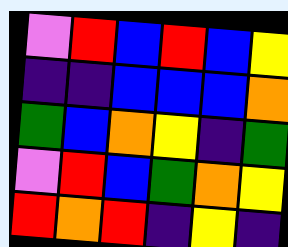[["violet", "red", "blue", "red", "blue", "yellow"], ["indigo", "indigo", "blue", "blue", "blue", "orange"], ["green", "blue", "orange", "yellow", "indigo", "green"], ["violet", "red", "blue", "green", "orange", "yellow"], ["red", "orange", "red", "indigo", "yellow", "indigo"]]